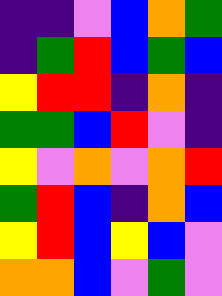[["indigo", "indigo", "violet", "blue", "orange", "green"], ["indigo", "green", "red", "blue", "green", "blue"], ["yellow", "red", "red", "indigo", "orange", "indigo"], ["green", "green", "blue", "red", "violet", "indigo"], ["yellow", "violet", "orange", "violet", "orange", "red"], ["green", "red", "blue", "indigo", "orange", "blue"], ["yellow", "red", "blue", "yellow", "blue", "violet"], ["orange", "orange", "blue", "violet", "green", "violet"]]